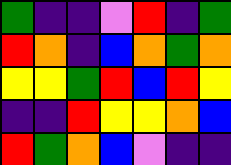[["green", "indigo", "indigo", "violet", "red", "indigo", "green"], ["red", "orange", "indigo", "blue", "orange", "green", "orange"], ["yellow", "yellow", "green", "red", "blue", "red", "yellow"], ["indigo", "indigo", "red", "yellow", "yellow", "orange", "blue"], ["red", "green", "orange", "blue", "violet", "indigo", "indigo"]]